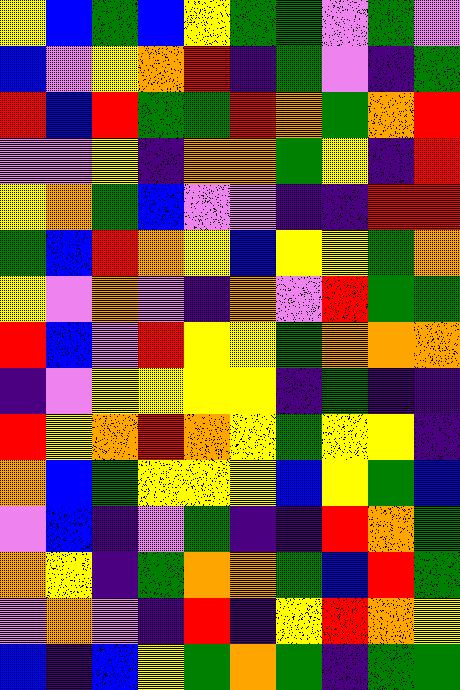[["yellow", "blue", "green", "blue", "yellow", "green", "green", "violet", "green", "violet"], ["blue", "violet", "yellow", "orange", "red", "indigo", "green", "violet", "indigo", "green"], ["red", "blue", "red", "green", "green", "red", "orange", "green", "orange", "red"], ["violet", "violet", "yellow", "indigo", "orange", "orange", "green", "yellow", "indigo", "red"], ["yellow", "orange", "green", "blue", "violet", "violet", "indigo", "indigo", "red", "red"], ["green", "blue", "red", "orange", "yellow", "blue", "yellow", "yellow", "green", "orange"], ["yellow", "violet", "orange", "violet", "indigo", "orange", "violet", "red", "green", "green"], ["red", "blue", "violet", "red", "yellow", "yellow", "green", "orange", "orange", "orange"], ["indigo", "violet", "yellow", "yellow", "yellow", "yellow", "indigo", "green", "indigo", "indigo"], ["red", "yellow", "orange", "red", "orange", "yellow", "green", "yellow", "yellow", "indigo"], ["orange", "blue", "green", "yellow", "yellow", "yellow", "blue", "yellow", "green", "blue"], ["violet", "blue", "indigo", "violet", "green", "indigo", "indigo", "red", "orange", "green"], ["orange", "yellow", "indigo", "green", "orange", "orange", "green", "blue", "red", "green"], ["violet", "orange", "violet", "indigo", "red", "indigo", "yellow", "red", "orange", "yellow"], ["blue", "indigo", "blue", "yellow", "green", "orange", "green", "indigo", "green", "green"]]